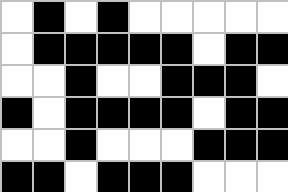[["white", "black", "white", "black", "white", "white", "white", "white", "white"], ["white", "black", "black", "black", "black", "black", "white", "black", "black"], ["white", "white", "black", "white", "white", "black", "black", "black", "white"], ["black", "white", "black", "black", "black", "black", "white", "black", "black"], ["white", "white", "black", "white", "white", "white", "black", "black", "black"], ["black", "black", "white", "black", "black", "black", "white", "white", "white"]]